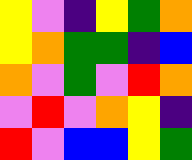[["yellow", "violet", "indigo", "yellow", "green", "orange"], ["yellow", "orange", "green", "green", "indigo", "blue"], ["orange", "violet", "green", "violet", "red", "orange"], ["violet", "red", "violet", "orange", "yellow", "indigo"], ["red", "violet", "blue", "blue", "yellow", "green"]]